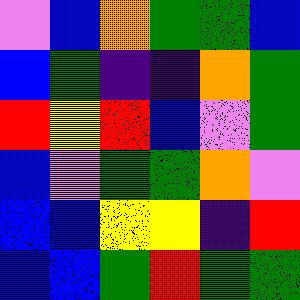[["violet", "blue", "orange", "green", "green", "blue"], ["blue", "green", "indigo", "indigo", "orange", "green"], ["red", "yellow", "red", "blue", "violet", "green"], ["blue", "violet", "green", "green", "orange", "violet"], ["blue", "blue", "yellow", "yellow", "indigo", "red"], ["blue", "blue", "green", "red", "green", "green"]]